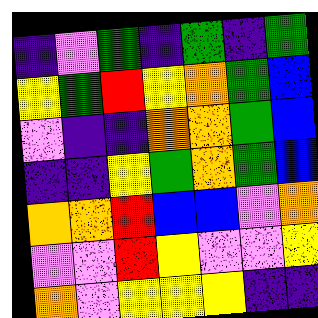[["indigo", "violet", "green", "indigo", "green", "indigo", "green"], ["yellow", "green", "red", "yellow", "orange", "green", "blue"], ["violet", "indigo", "indigo", "orange", "orange", "green", "blue"], ["indigo", "indigo", "yellow", "green", "orange", "green", "blue"], ["orange", "orange", "red", "blue", "blue", "violet", "orange"], ["violet", "violet", "red", "yellow", "violet", "violet", "yellow"], ["orange", "violet", "yellow", "yellow", "yellow", "indigo", "indigo"]]